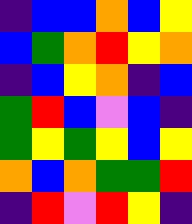[["indigo", "blue", "blue", "orange", "blue", "yellow"], ["blue", "green", "orange", "red", "yellow", "orange"], ["indigo", "blue", "yellow", "orange", "indigo", "blue"], ["green", "red", "blue", "violet", "blue", "indigo"], ["green", "yellow", "green", "yellow", "blue", "yellow"], ["orange", "blue", "orange", "green", "green", "red"], ["indigo", "red", "violet", "red", "yellow", "indigo"]]